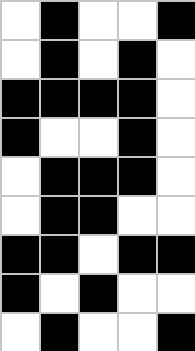[["white", "black", "white", "white", "black"], ["white", "black", "white", "black", "white"], ["black", "black", "black", "black", "white"], ["black", "white", "white", "black", "white"], ["white", "black", "black", "black", "white"], ["white", "black", "black", "white", "white"], ["black", "black", "white", "black", "black"], ["black", "white", "black", "white", "white"], ["white", "black", "white", "white", "black"]]